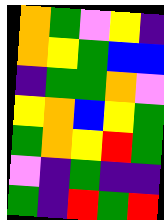[["orange", "green", "violet", "yellow", "indigo"], ["orange", "yellow", "green", "blue", "blue"], ["indigo", "green", "green", "orange", "violet"], ["yellow", "orange", "blue", "yellow", "green"], ["green", "orange", "yellow", "red", "green"], ["violet", "indigo", "green", "indigo", "indigo"], ["green", "indigo", "red", "green", "red"]]